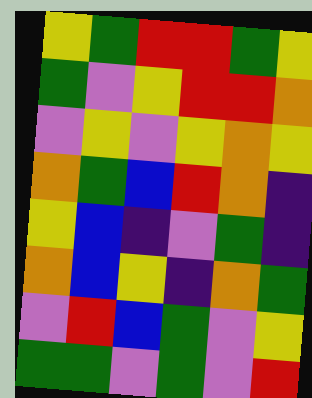[["yellow", "green", "red", "red", "green", "yellow"], ["green", "violet", "yellow", "red", "red", "orange"], ["violet", "yellow", "violet", "yellow", "orange", "yellow"], ["orange", "green", "blue", "red", "orange", "indigo"], ["yellow", "blue", "indigo", "violet", "green", "indigo"], ["orange", "blue", "yellow", "indigo", "orange", "green"], ["violet", "red", "blue", "green", "violet", "yellow"], ["green", "green", "violet", "green", "violet", "red"]]